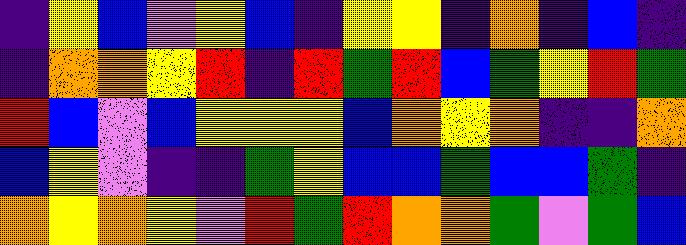[["indigo", "yellow", "blue", "violet", "yellow", "blue", "indigo", "yellow", "yellow", "indigo", "orange", "indigo", "blue", "indigo"], ["indigo", "orange", "orange", "yellow", "red", "indigo", "red", "green", "red", "blue", "green", "yellow", "red", "green"], ["red", "blue", "violet", "blue", "yellow", "yellow", "yellow", "blue", "orange", "yellow", "orange", "indigo", "indigo", "orange"], ["blue", "yellow", "violet", "indigo", "indigo", "green", "yellow", "blue", "blue", "green", "blue", "blue", "green", "indigo"], ["orange", "yellow", "orange", "yellow", "violet", "red", "green", "red", "orange", "orange", "green", "violet", "green", "blue"]]